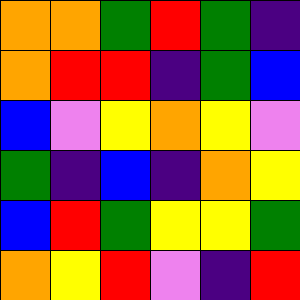[["orange", "orange", "green", "red", "green", "indigo"], ["orange", "red", "red", "indigo", "green", "blue"], ["blue", "violet", "yellow", "orange", "yellow", "violet"], ["green", "indigo", "blue", "indigo", "orange", "yellow"], ["blue", "red", "green", "yellow", "yellow", "green"], ["orange", "yellow", "red", "violet", "indigo", "red"]]